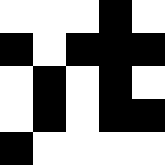[["white", "white", "white", "black", "white"], ["black", "white", "black", "black", "black"], ["white", "black", "white", "black", "white"], ["white", "black", "white", "black", "black"], ["black", "white", "white", "white", "white"]]